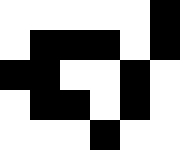[["white", "white", "white", "white", "white", "black"], ["white", "black", "black", "black", "white", "black"], ["black", "black", "white", "white", "black", "white"], ["white", "black", "black", "white", "black", "white"], ["white", "white", "white", "black", "white", "white"]]